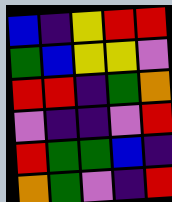[["blue", "indigo", "yellow", "red", "red"], ["green", "blue", "yellow", "yellow", "violet"], ["red", "red", "indigo", "green", "orange"], ["violet", "indigo", "indigo", "violet", "red"], ["red", "green", "green", "blue", "indigo"], ["orange", "green", "violet", "indigo", "red"]]